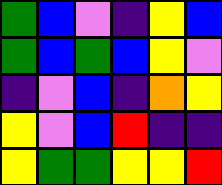[["green", "blue", "violet", "indigo", "yellow", "blue"], ["green", "blue", "green", "blue", "yellow", "violet"], ["indigo", "violet", "blue", "indigo", "orange", "yellow"], ["yellow", "violet", "blue", "red", "indigo", "indigo"], ["yellow", "green", "green", "yellow", "yellow", "red"]]